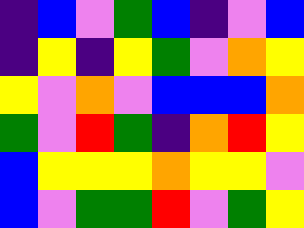[["indigo", "blue", "violet", "green", "blue", "indigo", "violet", "blue"], ["indigo", "yellow", "indigo", "yellow", "green", "violet", "orange", "yellow"], ["yellow", "violet", "orange", "violet", "blue", "blue", "blue", "orange"], ["green", "violet", "red", "green", "indigo", "orange", "red", "yellow"], ["blue", "yellow", "yellow", "yellow", "orange", "yellow", "yellow", "violet"], ["blue", "violet", "green", "green", "red", "violet", "green", "yellow"]]